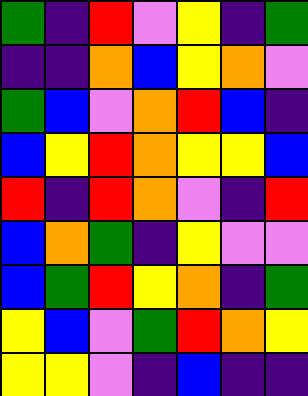[["green", "indigo", "red", "violet", "yellow", "indigo", "green"], ["indigo", "indigo", "orange", "blue", "yellow", "orange", "violet"], ["green", "blue", "violet", "orange", "red", "blue", "indigo"], ["blue", "yellow", "red", "orange", "yellow", "yellow", "blue"], ["red", "indigo", "red", "orange", "violet", "indigo", "red"], ["blue", "orange", "green", "indigo", "yellow", "violet", "violet"], ["blue", "green", "red", "yellow", "orange", "indigo", "green"], ["yellow", "blue", "violet", "green", "red", "orange", "yellow"], ["yellow", "yellow", "violet", "indigo", "blue", "indigo", "indigo"]]